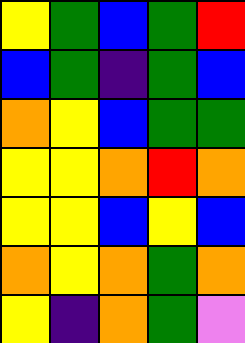[["yellow", "green", "blue", "green", "red"], ["blue", "green", "indigo", "green", "blue"], ["orange", "yellow", "blue", "green", "green"], ["yellow", "yellow", "orange", "red", "orange"], ["yellow", "yellow", "blue", "yellow", "blue"], ["orange", "yellow", "orange", "green", "orange"], ["yellow", "indigo", "orange", "green", "violet"]]